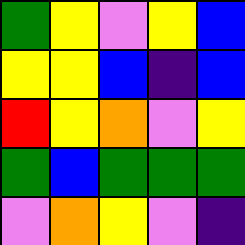[["green", "yellow", "violet", "yellow", "blue"], ["yellow", "yellow", "blue", "indigo", "blue"], ["red", "yellow", "orange", "violet", "yellow"], ["green", "blue", "green", "green", "green"], ["violet", "orange", "yellow", "violet", "indigo"]]